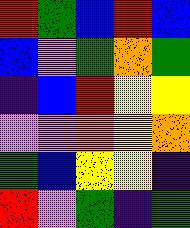[["red", "green", "blue", "red", "blue"], ["blue", "violet", "green", "orange", "green"], ["indigo", "blue", "red", "yellow", "yellow"], ["violet", "violet", "orange", "yellow", "orange"], ["green", "blue", "yellow", "yellow", "indigo"], ["red", "violet", "green", "indigo", "green"]]